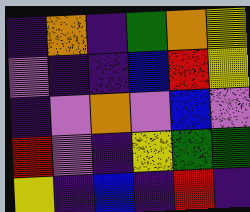[["indigo", "orange", "indigo", "green", "orange", "yellow"], ["violet", "indigo", "indigo", "blue", "red", "yellow"], ["indigo", "violet", "orange", "violet", "blue", "violet"], ["red", "violet", "indigo", "yellow", "green", "green"], ["yellow", "indigo", "blue", "indigo", "red", "indigo"]]